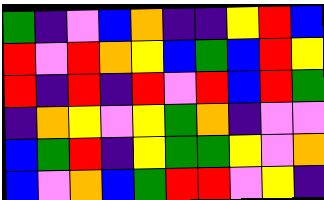[["green", "indigo", "violet", "blue", "orange", "indigo", "indigo", "yellow", "red", "blue"], ["red", "violet", "red", "orange", "yellow", "blue", "green", "blue", "red", "yellow"], ["red", "indigo", "red", "indigo", "red", "violet", "red", "blue", "red", "green"], ["indigo", "orange", "yellow", "violet", "yellow", "green", "orange", "indigo", "violet", "violet"], ["blue", "green", "red", "indigo", "yellow", "green", "green", "yellow", "violet", "orange"], ["blue", "violet", "orange", "blue", "green", "red", "red", "violet", "yellow", "indigo"]]